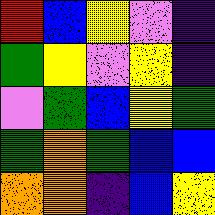[["red", "blue", "yellow", "violet", "indigo"], ["green", "yellow", "violet", "yellow", "indigo"], ["violet", "green", "blue", "yellow", "green"], ["green", "orange", "green", "blue", "blue"], ["orange", "orange", "indigo", "blue", "yellow"]]